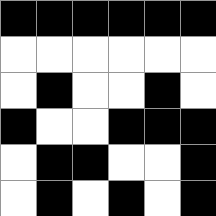[["black", "black", "black", "black", "black", "black"], ["white", "white", "white", "white", "white", "white"], ["white", "black", "white", "white", "black", "white"], ["black", "white", "white", "black", "black", "black"], ["white", "black", "black", "white", "white", "black"], ["white", "black", "white", "black", "white", "black"]]